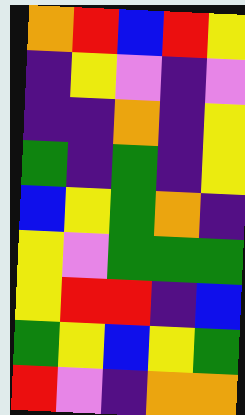[["orange", "red", "blue", "red", "yellow"], ["indigo", "yellow", "violet", "indigo", "violet"], ["indigo", "indigo", "orange", "indigo", "yellow"], ["green", "indigo", "green", "indigo", "yellow"], ["blue", "yellow", "green", "orange", "indigo"], ["yellow", "violet", "green", "green", "green"], ["yellow", "red", "red", "indigo", "blue"], ["green", "yellow", "blue", "yellow", "green"], ["red", "violet", "indigo", "orange", "orange"]]